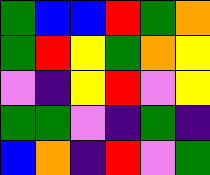[["green", "blue", "blue", "red", "green", "orange"], ["green", "red", "yellow", "green", "orange", "yellow"], ["violet", "indigo", "yellow", "red", "violet", "yellow"], ["green", "green", "violet", "indigo", "green", "indigo"], ["blue", "orange", "indigo", "red", "violet", "green"]]